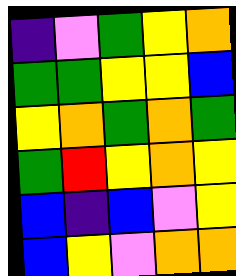[["indigo", "violet", "green", "yellow", "orange"], ["green", "green", "yellow", "yellow", "blue"], ["yellow", "orange", "green", "orange", "green"], ["green", "red", "yellow", "orange", "yellow"], ["blue", "indigo", "blue", "violet", "yellow"], ["blue", "yellow", "violet", "orange", "orange"]]